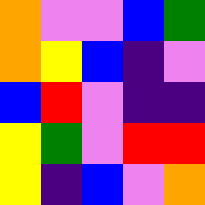[["orange", "violet", "violet", "blue", "green"], ["orange", "yellow", "blue", "indigo", "violet"], ["blue", "red", "violet", "indigo", "indigo"], ["yellow", "green", "violet", "red", "red"], ["yellow", "indigo", "blue", "violet", "orange"]]